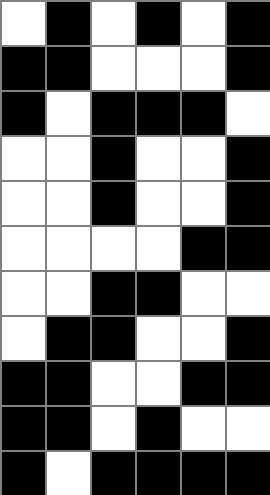[["white", "black", "white", "black", "white", "black"], ["black", "black", "white", "white", "white", "black"], ["black", "white", "black", "black", "black", "white"], ["white", "white", "black", "white", "white", "black"], ["white", "white", "black", "white", "white", "black"], ["white", "white", "white", "white", "black", "black"], ["white", "white", "black", "black", "white", "white"], ["white", "black", "black", "white", "white", "black"], ["black", "black", "white", "white", "black", "black"], ["black", "black", "white", "black", "white", "white"], ["black", "white", "black", "black", "black", "black"]]